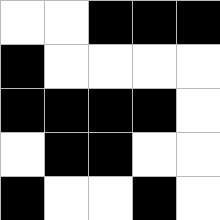[["white", "white", "black", "black", "black"], ["black", "white", "white", "white", "white"], ["black", "black", "black", "black", "white"], ["white", "black", "black", "white", "white"], ["black", "white", "white", "black", "white"]]